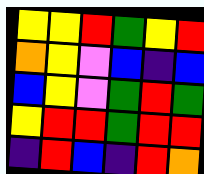[["yellow", "yellow", "red", "green", "yellow", "red"], ["orange", "yellow", "violet", "blue", "indigo", "blue"], ["blue", "yellow", "violet", "green", "red", "green"], ["yellow", "red", "red", "green", "red", "red"], ["indigo", "red", "blue", "indigo", "red", "orange"]]